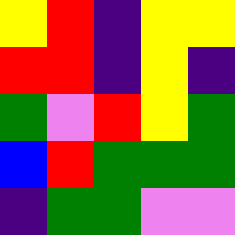[["yellow", "red", "indigo", "yellow", "yellow"], ["red", "red", "indigo", "yellow", "indigo"], ["green", "violet", "red", "yellow", "green"], ["blue", "red", "green", "green", "green"], ["indigo", "green", "green", "violet", "violet"]]